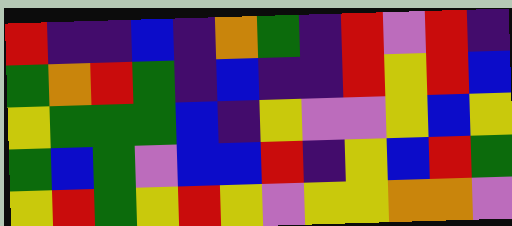[["red", "indigo", "indigo", "blue", "indigo", "orange", "green", "indigo", "red", "violet", "red", "indigo"], ["green", "orange", "red", "green", "indigo", "blue", "indigo", "indigo", "red", "yellow", "red", "blue"], ["yellow", "green", "green", "green", "blue", "indigo", "yellow", "violet", "violet", "yellow", "blue", "yellow"], ["green", "blue", "green", "violet", "blue", "blue", "red", "indigo", "yellow", "blue", "red", "green"], ["yellow", "red", "green", "yellow", "red", "yellow", "violet", "yellow", "yellow", "orange", "orange", "violet"]]